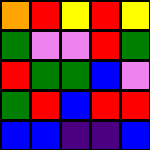[["orange", "red", "yellow", "red", "yellow"], ["green", "violet", "violet", "red", "green"], ["red", "green", "green", "blue", "violet"], ["green", "red", "blue", "red", "red"], ["blue", "blue", "indigo", "indigo", "blue"]]